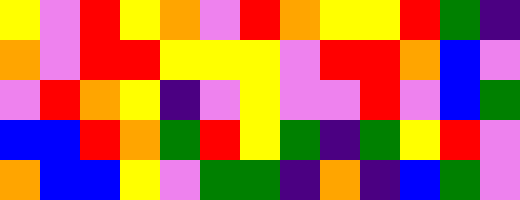[["yellow", "violet", "red", "yellow", "orange", "violet", "red", "orange", "yellow", "yellow", "red", "green", "indigo"], ["orange", "violet", "red", "red", "yellow", "yellow", "yellow", "violet", "red", "red", "orange", "blue", "violet"], ["violet", "red", "orange", "yellow", "indigo", "violet", "yellow", "violet", "violet", "red", "violet", "blue", "green"], ["blue", "blue", "red", "orange", "green", "red", "yellow", "green", "indigo", "green", "yellow", "red", "violet"], ["orange", "blue", "blue", "yellow", "violet", "green", "green", "indigo", "orange", "indigo", "blue", "green", "violet"]]